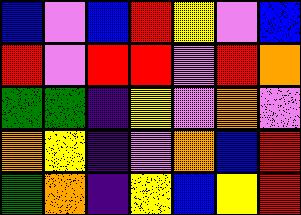[["blue", "violet", "blue", "red", "yellow", "violet", "blue"], ["red", "violet", "red", "red", "violet", "red", "orange"], ["green", "green", "indigo", "yellow", "violet", "orange", "violet"], ["orange", "yellow", "indigo", "violet", "orange", "blue", "red"], ["green", "orange", "indigo", "yellow", "blue", "yellow", "red"]]